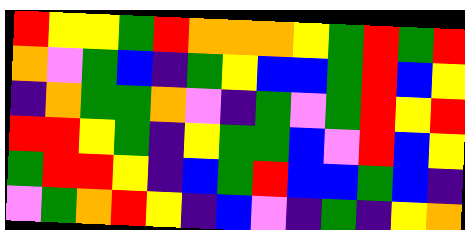[["red", "yellow", "yellow", "green", "red", "orange", "orange", "orange", "yellow", "green", "red", "green", "red"], ["orange", "violet", "green", "blue", "indigo", "green", "yellow", "blue", "blue", "green", "red", "blue", "yellow"], ["indigo", "orange", "green", "green", "orange", "violet", "indigo", "green", "violet", "green", "red", "yellow", "red"], ["red", "red", "yellow", "green", "indigo", "yellow", "green", "green", "blue", "violet", "red", "blue", "yellow"], ["green", "red", "red", "yellow", "indigo", "blue", "green", "red", "blue", "blue", "green", "blue", "indigo"], ["violet", "green", "orange", "red", "yellow", "indigo", "blue", "violet", "indigo", "green", "indigo", "yellow", "orange"]]